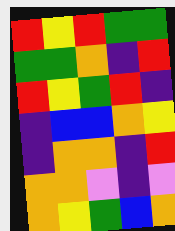[["red", "yellow", "red", "green", "green"], ["green", "green", "orange", "indigo", "red"], ["red", "yellow", "green", "red", "indigo"], ["indigo", "blue", "blue", "orange", "yellow"], ["indigo", "orange", "orange", "indigo", "red"], ["orange", "orange", "violet", "indigo", "violet"], ["orange", "yellow", "green", "blue", "orange"]]